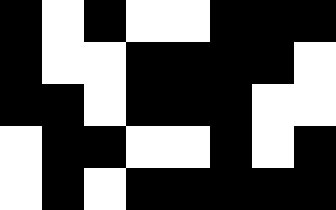[["black", "white", "black", "white", "white", "black", "black", "black"], ["black", "white", "white", "black", "black", "black", "black", "white"], ["black", "black", "white", "black", "black", "black", "white", "white"], ["white", "black", "black", "white", "white", "black", "white", "black"], ["white", "black", "white", "black", "black", "black", "black", "black"]]